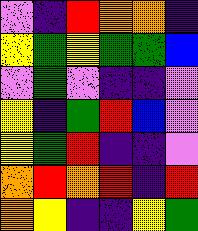[["violet", "indigo", "red", "orange", "orange", "indigo"], ["yellow", "green", "yellow", "green", "green", "blue"], ["violet", "green", "violet", "indigo", "indigo", "violet"], ["yellow", "indigo", "green", "red", "blue", "violet"], ["yellow", "green", "red", "indigo", "indigo", "violet"], ["orange", "red", "orange", "red", "indigo", "red"], ["orange", "yellow", "indigo", "indigo", "yellow", "green"]]